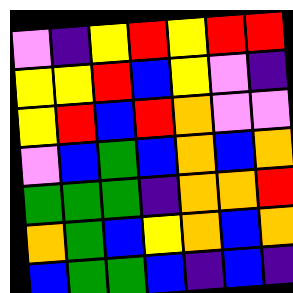[["violet", "indigo", "yellow", "red", "yellow", "red", "red"], ["yellow", "yellow", "red", "blue", "yellow", "violet", "indigo"], ["yellow", "red", "blue", "red", "orange", "violet", "violet"], ["violet", "blue", "green", "blue", "orange", "blue", "orange"], ["green", "green", "green", "indigo", "orange", "orange", "red"], ["orange", "green", "blue", "yellow", "orange", "blue", "orange"], ["blue", "green", "green", "blue", "indigo", "blue", "indigo"]]